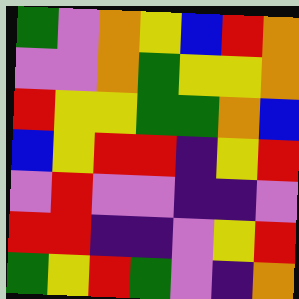[["green", "violet", "orange", "yellow", "blue", "red", "orange"], ["violet", "violet", "orange", "green", "yellow", "yellow", "orange"], ["red", "yellow", "yellow", "green", "green", "orange", "blue"], ["blue", "yellow", "red", "red", "indigo", "yellow", "red"], ["violet", "red", "violet", "violet", "indigo", "indigo", "violet"], ["red", "red", "indigo", "indigo", "violet", "yellow", "red"], ["green", "yellow", "red", "green", "violet", "indigo", "orange"]]